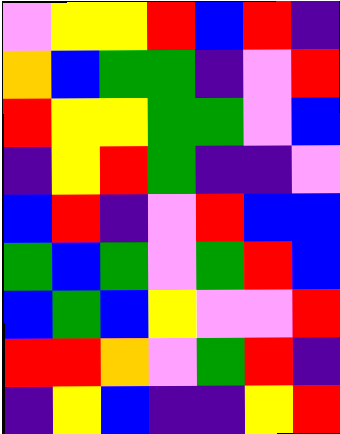[["violet", "yellow", "yellow", "red", "blue", "red", "indigo"], ["orange", "blue", "green", "green", "indigo", "violet", "red"], ["red", "yellow", "yellow", "green", "green", "violet", "blue"], ["indigo", "yellow", "red", "green", "indigo", "indigo", "violet"], ["blue", "red", "indigo", "violet", "red", "blue", "blue"], ["green", "blue", "green", "violet", "green", "red", "blue"], ["blue", "green", "blue", "yellow", "violet", "violet", "red"], ["red", "red", "orange", "violet", "green", "red", "indigo"], ["indigo", "yellow", "blue", "indigo", "indigo", "yellow", "red"]]